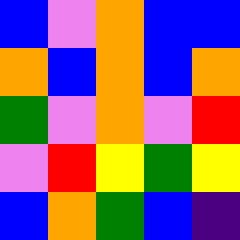[["blue", "violet", "orange", "blue", "blue"], ["orange", "blue", "orange", "blue", "orange"], ["green", "violet", "orange", "violet", "red"], ["violet", "red", "yellow", "green", "yellow"], ["blue", "orange", "green", "blue", "indigo"]]